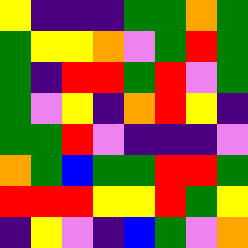[["yellow", "indigo", "indigo", "indigo", "green", "green", "orange", "green"], ["green", "yellow", "yellow", "orange", "violet", "green", "red", "green"], ["green", "indigo", "red", "red", "green", "red", "violet", "green"], ["green", "violet", "yellow", "indigo", "orange", "red", "yellow", "indigo"], ["green", "green", "red", "violet", "indigo", "indigo", "indigo", "violet"], ["orange", "green", "blue", "green", "green", "red", "red", "green"], ["red", "red", "red", "yellow", "yellow", "red", "green", "yellow"], ["indigo", "yellow", "violet", "indigo", "blue", "green", "violet", "orange"]]